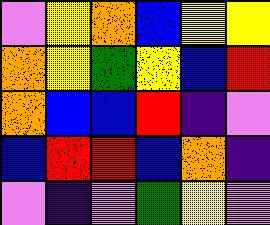[["violet", "yellow", "orange", "blue", "yellow", "yellow"], ["orange", "yellow", "green", "yellow", "blue", "red"], ["orange", "blue", "blue", "red", "indigo", "violet"], ["blue", "red", "red", "blue", "orange", "indigo"], ["violet", "indigo", "violet", "green", "yellow", "violet"]]